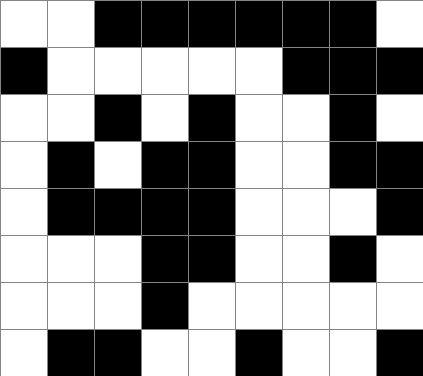[["white", "white", "black", "black", "black", "black", "black", "black", "white"], ["black", "white", "white", "white", "white", "white", "black", "black", "black"], ["white", "white", "black", "white", "black", "white", "white", "black", "white"], ["white", "black", "white", "black", "black", "white", "white", "black", "black"], ["white", "black", "black", "black", "black", "white", "white", "white", "black"], ["white", "white", "white", "black", "black", "white", "white", "black", "white"], ["white", "white", "white", "black", "white", "white", "white", "white", "white"], ["white", "black", "black", "white", "white", "black", "white", "white", "black"]]